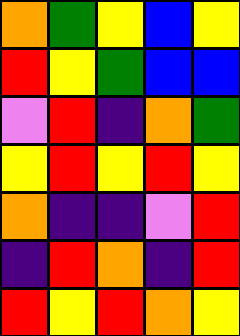[["orange", "green", "yellow", "blue", "yellow"], ["red", "yellow", "green", "blue", "blue"], ["violet", "red", "indigo", "orange", "green"], ["yellow", "red", "yellow", "red", "yellow"], ["orange", "indigo", "indigo", "violet", "red"], ["indigo", "red", "orange", "indigo", "red"], ["red", "yellow", "red", "orange", "yellow"]]